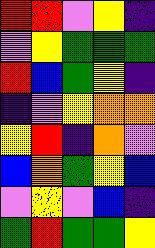[["red", "red", "violet", "yellow", "indigo"], ["violet", "yellow", "green", "green", "green"], ["red", "blue", "green", "yellow", "indigo"], ["indigo", "violet", "yellow", "orange", "orange"], ["yellow", "red", "indigo", "orange", "violet"], ["blue", "orange", "green", "yellow", "blue"], ["violet", "yellow", "violet", "blue", "indigo"], ["green", "red", "green", "green", "yellow"]]